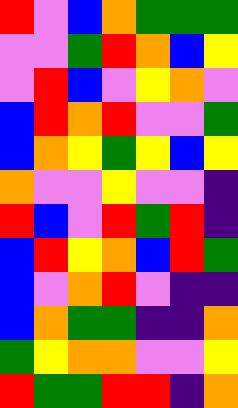[["red", "violet", "blue", "orange", "green", "green", "green"], ["violet", "violet", "green", "red", "orange", "blue", "yellow"], ["violet", "red", "blue", "violet", "yellow", "orange", "violet"], ["blue", "red", "orange", "red", "violet", "violet", "green"], ["blue", "orange", "yellow", "green", "yellow", "blue", "yellow"], ["orange", "violet", "violet", "yellow", "violet", "violet", "indigo"], ["red", "blue", "violet", "red", "green", "red", "indigo"], ["blue", "red", "yellow", "orange", "blue", "red", "green"], ["blue", "violet", "orange", "red", "violet", "indigo", "indigo"], ["blue", "orange", "green", "green", "indigo", "indigo", "orange"], ["green", "yellow", "orange", "orange", "violet", "violet", "yellow"], ["red", "green", "green", "red", "red", "indigo", "orange"]]